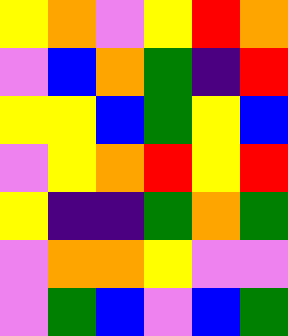[["yellow", "orange", "violet", "yellow", "red", "orange"], ["violet", "blue", "orange", "green", "indigo", "red"], ["yellow", "yellow", "blue", "green", "yellow", "blue"], ["violet", "yellow", "orange", "red", "yellow", "red"], ["yellow", "indigo", "indigo", "green", "orange", "green"], ["violet", "orange", "orange", "yellow", "violet", "violet"], ["violet", "green", "blue", "violet", "blue", "green"]]